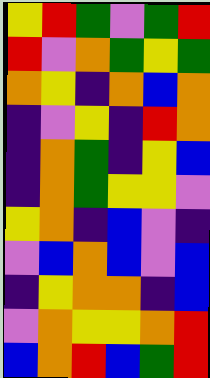[["yellow", "red", "green", "violet", "green", "red"], ["red", "violet", "orange", "green", "yellow", "green"], ["orange", "yellow", "indigo", "orange", "blue", "orange"], ["indigo", "violet", "yellow", "indigo", "red", "orange"], ["indigo", "orange", "green", "indigo", "yellow", "blue"], ["indigo", "orange", "green", "yellow", "yellow", "violet"], ["yellow", "orange", "indigo", "blue", "violet", "indigo"], ["violet", "blue", "orange", "blue", "violet", "blue"], ["indigo", "yellow", "orange", "orange", "indigo", "blue"], ["violet", "orange", "yellow", "yellow", "orange", "red"], ["blue", "orange", "red", "blue", "green", "red"]]